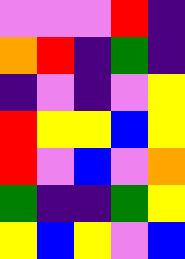[["violet", "violet", "violet", "red", "indigo"], ["orange", "red", "indigo", "green", "indigo"], ["indigo", "violet", "indigo", "violet", "yellow"], ["red", "yellow", "yellow", "blue", "yellow"], ["red", "violet", "blue", "violet", "orange"], ["green", "indigo", "indigo", "green", "yellow"], ["yellow", "blue", "yellow", "violet", "blue"]]